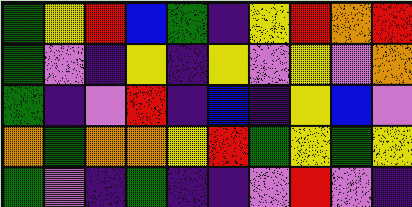[["green", "yellow", "red", "blue", "green", "indigo", "yellow", "red", "orange", "red"], ["green", "violet", "indigo", "yellow", "indigo", "yellow", "violet", "yellow", "violet", "orange"], ["green", "indigo", "violet", "red", "indigo", "blue", "indigo", "yellow", "blue", "violet"], ["orange", "green", "orange", "orange", "yellow", "red", "green", "yellow", "green", "yellow"], ["green", "violet", "indigo", "green", "indigo", "indigo", "violet", "red", "violet", "indigo"]]